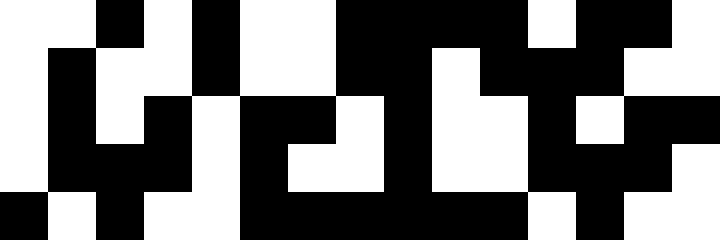[["white", "white", "black", "white", "black", "white", "white", "black", "black", "black", "black", "white", "black", "black", "white"], ["white", "black", "white", "white", "black", "white", "white", "black", "black", "white", "black", "black", "black", "white", "white"], ["white", "black", "white", "black", "white", "black", "black", "white", "black", "white", "white", "black", "white", "black", "black"], ["white", "black", "black", "black", "white", "black", "white", "white", "black", "white", "white", "black", "black", "black", "white"], ["black", "white", "black", "white", "white", "black", "black", "black", "black", "black", "black", "white", "black", "white", "white"]]